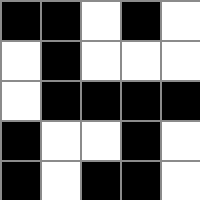[["black", "black", "white", "black", "white"], ["white", "black", "white", "white", "white"], ["white", "black", "black", "black", "black"], ["black", "white", "white", "black", "white"], ["black", "white", "black", "black", "white"]]